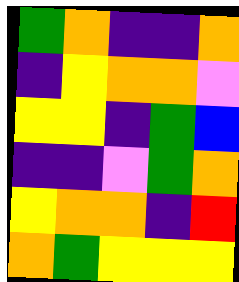[["green", "orange", "indigo", "indigo", "orange"], ["indigo", "yellow", "orange", "orange", "violet"], ["yellow", "yellow", "indigo", "green", "blue"], ["indigo", "indigo", "violet", "green", "orange"], ["yellow", "orange", "orange", "indigo", "red"], ["orange", "green", "yellow", "yellow", "yellow"]]